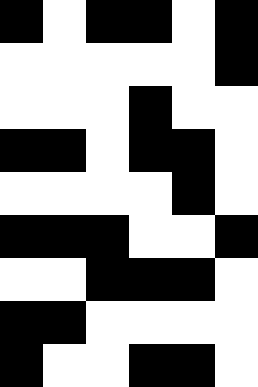[["black", "white", "black", "black", "white", "black"], ["white", "white", "white", "white", "white", "black"], ["white", "white", "white", "black", "white", "white"], ["black", "black", "white", "black", "black", "white"], ["white", "white", "white", "white", "black", "white"], ["black", "black", "black", "white", "white", "black"], ["white", "white", "black", "black", "black", "white"], ["black", "black", "white", "white", "white", "white"], ["black", "white", "white", "black", "black", "white"]]